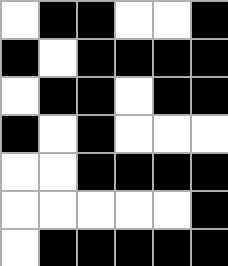[["white", "black", "black", "white", "white", "black"], ["black", "white", "black", "black", "black", "black"], ["white", "black", "black", "white", "black", "black"], ["black", "white", "black", "white", "white", "white"], ["white", "white", "black", "black", "black", "black"], ["white", "white", "white", "white", "white", "black"], ["white", "black", "black", "black", "black", "black"]]